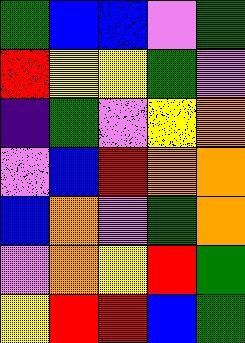[["green", "blue", "blue", "violet", "green"], ["red", "yellow", "yellow", "green", "violet"], ["indigo", "green", "violet", "yellow", "orange"], ["violet", "blue", "red", "orange", "orange"], ["blue", "orange", "violet", "green", "orange"], ["violet", "orange", "yellow", "red", "green"], ["yellow", "red", "red", "blue", "green"]]